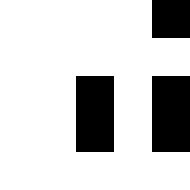[["white", "white", "white", "white", "black"], ["white", "white", "white", "white", "white"], ["white", "white", "black", "white", "black"], ["white", "white", "black", "white", "black"], ["white", "white", "white", "white", "white"]]